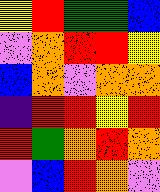[["yellow", "red", "green", "green", "blue"], ["violet", "orange", "red", "red", "yellow"], ["blue", "orange", "violet", "orange", "orange"], ["indigo", "red", "red", "yellow", "red"], ["red", "green", "orange", "red", "orange"], ["violet", "blue", "red", "orange", "violet"]]